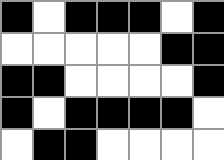[["black", "white", "black", "black", "black", "white", "black"], ["white", "white", "white", "white", "white", "black", "black"], ["black", "black", "white", "white", "white", "white", "black"], ["black", "white", "black", "black", "black", "black", "white"], ["white", "black", "black", "white", "white", "white", "white"]]